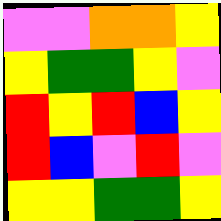[["violet", "violet", "orange", "orange", "yellow"], ["yellow", "green", "green", "yellow", "violet"], ["red", "yellow", "red", "blue", "yellow"], ["red", "blue", "violet", "red", "violet"], ["yellow", "yellow", "green", "green", "yellow"]]